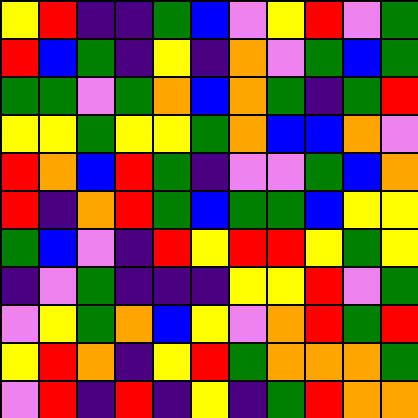[["yellow", "red", "indigo", "indigo", "green", "blue", "violet", "yellow", "red", "violet", "green"], ["red", "blue", "green", "indigo", "yellow", "indigo", "orange", "violet", "green", "blue", "green"], ["green", "green", "violet", "green", "orange", "blue", "orange", "green", "indigo", "green", "red"], ["yellow", "yellow", "green", "yellow", "yellow", "green", "orange", "blue", "blue", "orange", "violet"], ["red", "orange", "blue", "red", "green", "indigo", "violet", "violet", "green", "blue", "orange"], ["red", "indigo", "orange", "red", "green", "blue", "green", "green", "blue", "yellow", "yellow"], ["green", "blue", "violet", "indigo", "red", "yellow", "red", "red", "yellow", "green", "yellow"], ["indigo", "violet", "green", "indigo", "indigo", "indigo", "yellow", "yellow", "red", "violet", "green"], ["violet", "yellow", "green", "orange", "blue", "yellow", "violet", "orange", "red", "green", "red"], ["yellow", "red", "orange", "indigo", "yellow", "red", "green", "orange", "orange", "orange", "green"], ["violet", "red", "indigo", "red", "indigo", "yellow", "indigo", "green", "red", "orange", "orange"]]